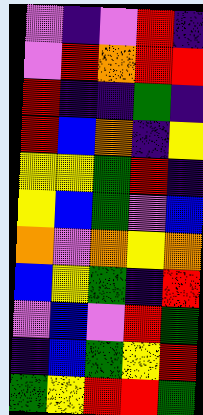[["violet", "indigo", "violet", "red", "indigo"], ["violet", "red", "orange", "red", "red"], ["red", "indigo", "indigo", "green", "indigo"], ["red", "blue", "orange", "indigo", "yellow"], ["yellow", "yellow", "green", "red", "indigo"], ["yellow", "blue", "green", "violet", "blue"], ["orange", "violet", "orange", "yellow", "orange"], ["blue", "yellow", "green", "indigo", "red"], ["violet", "blue", "violet", "red", "green"], ["indigo", "blue", "green", "yellow", "red"], ["green", "yellow", "red", "red", "green"]]